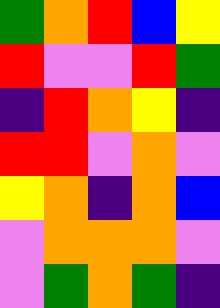[["green", "orange", "red", "blue", "yellow"], ["red", "violet", "violet", "red", "green"], ["indigo", "red", "orange", "yellow", "indigo"], ["red", "red", "violet", "orange", "violet"], ["yellow", "orange", "indigo", "orange", "blue"], ["violet", "orange", "orange", "orange", "violet"], ["violet", "green", "orange", "green", "indigo"]]